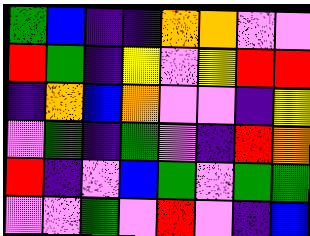[["green", "blue", "indigo", "indigo", "orange", "orange", "violet", "violet"], ["red", "green", "indigo", "yellow", "violet", "yellow", "red", "red"], ["indigo", "orange", "blue", "orange", "violet", "violet", "indigo", "yellow"], ["violet", "green", "indigo", "green", "violet", "indigo", "red", "orange"], ["red", "indigo", "violet", "blue", "green", "violet", "green", "green"], ["violet", "violet", "green", "violet", "red", "violet", "indigo", "blue"]]